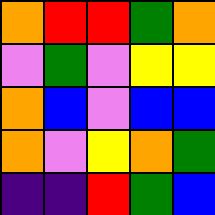[["orange", "red", "red", "green", "orange"], ["violet", "green", "violet", "yellow", "yellow"], ["orange", "blue", "violet", "blue", "blue"], ["orange", "violet", "yellow", "orange", "green"], ["indigo", "indigo", "red", "green", "blue"]]